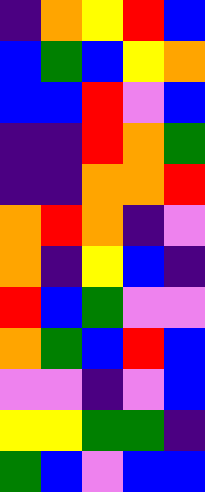[["indigo", "orange", "yellow", "red", "blue"], ["blue", "green", "blue", "yellow", "orange"], ["blue", "blue", "red", "violet", "blue"], ["indigo", "indigo", "red", "orange", "green"], ["indigo", "indigo", "orange", "orange", "red"], ["orange", "red", "orange", "indigo", "violet"], ["orange", "indigo", "yellow", "blue", "indigo"], ["red", "blue", "green", "violet", "violet"], ["orange", "green", "blue", "red", "blue"], ["violet", "violet", "indigo", "violet", "blue"], ["yellow", "yellow", "green", "green", "indigo"], ["green", "blue", "violet", "blue", "blue"]]